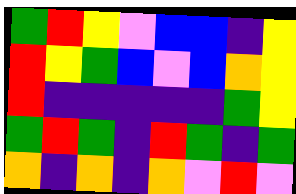[["green", "red", "yellow", "violet", "blue", "blue", "indigo", "yellow"], ["red", "yellow", "green", "blue", "violet", "blue", "orange", "yellow"], ["red", "indigo", "indigo", "indigo", "indigo", "indigo", "green", "yellow"], ["green", "red", "green", "indigo", "red", "green", "indigo", "green"], ["orange", "indigo", "orange", "indigo", "orange", "violet", "red", "violet"]]